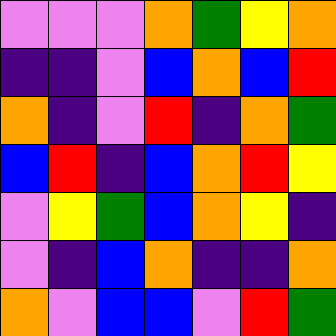[["violet", "violet", "violet", "orange", "green", "yellow", "orange"], ["indigo", "indigo", "violet", "blue", "orange", "blue", "red"], ["orange", "indigo", "violet", "red", "indigo", "orange", "green"], ["blue", "red", "indigo", "blue", "orange", "red", "yellow"], ["violet", "yellow", "green", "blue", "orange", "yellow", "indigo"], ["violet", "indigo", "blue", "orange", "indigo", "indigo", "orange"], ["orange", "violet", "blue", "blue", "violet", "red", "green"]]